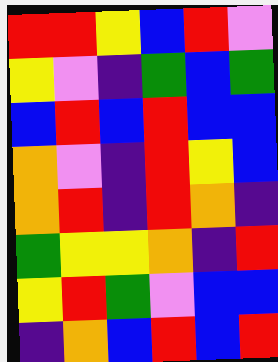[["red", "red", "yellow", "blue", "red", "violet"], ["yellow", "violet", "indigo", "green", "blue", "green"], ["blue", "red", "blue", "red", "blue", "blue"], ["orange", "violet", "indigo", "red", "yellow", "blue"], ["orange", "red", "indigo", "red", "orange", "indigo"], ["green", "yellow", "yellow", "orange", "indigo", "red"], ["yellow", "red", "green", "violet", "blue", "blue"], ["indigo", "orange", "blue", "red", "blue", "red"]]